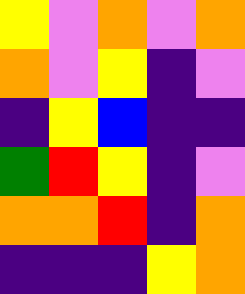[["yellow", "violet", "orange", "violet", "orange"], ["orange", "violet", "yellow", "indigo", "violet"], ["indigo", "yellow", "blue", "indigo", "indigo"], ["green", "red", "yellow", "indigo", "violet"], ["orange", "orange", "red", "indigo", "orange"], ["indigo", "indigo", "indigo", "yellow", "orange"]]